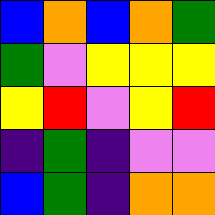[["blue", "orange", "blue", "orange", "green"], ["green", "violet", "yellow", "yellow", "yellow"], ["yellow", "red", "violet", "yellow", "red"], ["indigo", "green", "indigo", "violet", "violet"], ["blue", "green", "indigo", "orange", "orange"]]